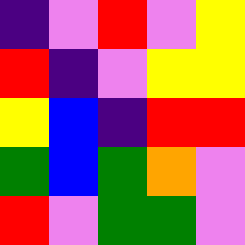[["indigo", "violet", "red", "violet", "yellow"], ["red", "indigo", "violet", "yellow", "yellow"], ["yellow", "blue", "indigo", "red", "red"], ["green", "blue", "green", "orange", "violet"], ["red", "violet", "green", "green", "violet"]]